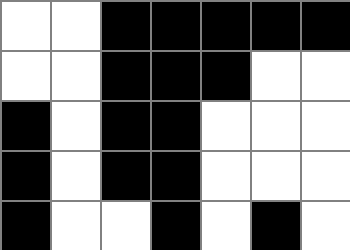[["white", "white", "black", "black", "black", "black", "black"], ["white", "white", "black", "black", "black", "white", "white"], ["black", "white", "black", "black", "white", "white", "white"], ["black", "white", "black", "black", "white", "white", "white"], ["black", "white", "white", "black", "white", "black", "white"]]